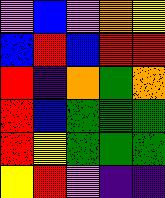[["violet", "blue", "violet", "orange", "yellow"], ["blue", "red", "blue", "red", "red"], ["red", "indigo", "orange", "green", "orange"], ["red", "blue", "green", "green", "green"], ["red", "yellow", "green", "green", "green"], ["yellow", "red", "violet", "indigo", "indigo"]]